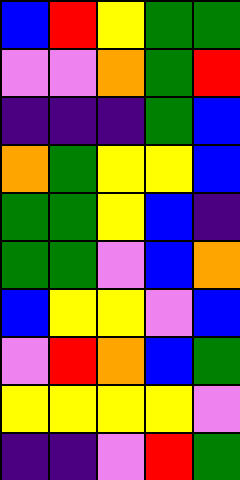[["blue", "red", "yellow", "green", "green"], ["violet", "violet", "orange", "green", "red"], ["indigo", "indigo", "indigo", "green", "blue"], ["orange", "green", "yellow", "yellow", "blue"], ["green", "green", "yellow", "blue", "indigo"], ["green", "green", "violet", "blue", "orange"], ["blue", "yellow", "yellow", "violet", "blue"], ["violet", "red", "orange", "blue", "green"], ["yellow", "yellow", "yellow", "yellow", "violet"], ["indigo", "indigo", "violet", "red", "green"]]